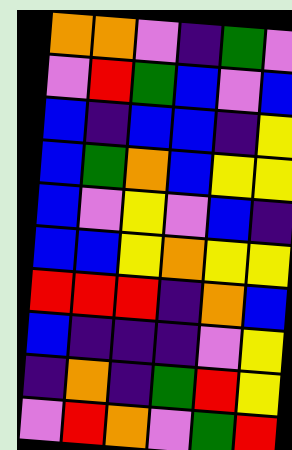[["orange", "orange", "violet", "indigo", "green", "violet"], ["violet", "red", "green", "blue", "violet", "blue"], ["blue", "indigo", "blue", "blue", "indigo", "yellow"], ["blue", "green", "orange", "blue", "yellow", "yellow"], ["blue", "violet", "yellow", "violet", "blue", "indigo"], ["blue", "blue", "yellow", "orange", "yellow", "yellow"], ["red", "red", "red", "indigo", "orange", "blue"], ["blue", "indigo", "indigo", "indigo", "violet", "yellow"], ["indigo", "orange", "indigo", "green", "red", "yellow"], ["violet", "red", "orange", "violet", "green", "red"]]